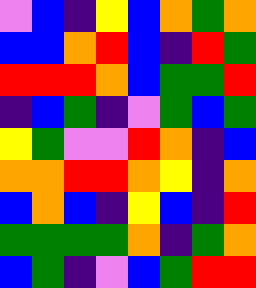[["violet", "blue", "indigo", "yellow", "blue", "orange", "green", "orange"], ["blue", "blue", "orange", "red", "blue", "indigo", "red", "green"], ["red", "red", "red", "orange", "blue", "green", "green", "red"], ["indigo", "blue", "green", "indigo", "violet", "green", "blue", "green"], ["yellow", "green", "violet", "violet", "red", "orange", "indigo", "blue"], ["orange", "orange", "red", "red", "orange", "yellow", "indigo", "orange"], ["blue", "orange", "blue", "indigo", "yellow", "blue", "indigo", "red"], ["green", "green", "green", "green", "orange", "indigo", "green", "orange"], ["blue", "green", "indigo", "violet", "blue", "green", "red", "red"]]